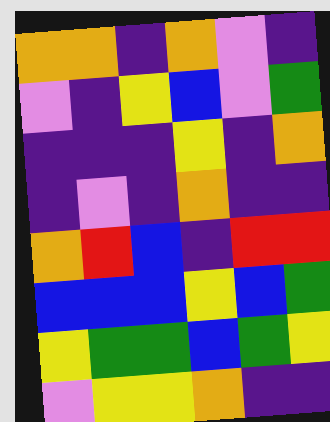[["orange", "orange", "indigo", "orange", "violet", "indigo"], ["violet", "indigo", "yellow", "blue", "violet", "green"], ["indigo", "indigo", "indigo", "yellow", "indigo", "orange"], ["indigo", "violet", "indigo", "orange", "indigo", "indigo"], ["orange", "red", "blue", "indigo", "red", "red"], ["blue", "blue", "blue", "yellow", "blue", "green"], ["yellow", "green", "green", "blue", "green", "yellow"], ["violet", "yellow", "yellow", "orange", "indigo", "indigo"]]